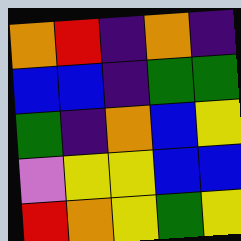[["orange", "red", "indigo", "orange", "indigo"], ["blue", "blue", "indigo", "green", "green"], ["green", "indigo", "orange", "blue", "yellow"], ["violet", "yellow", "yellow", "blue", "blue"], ["red", "orange", "yellow", "green", "yellow"]]